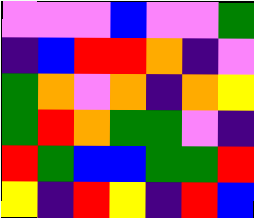[["violet", "violet", "violet", "blue", "violet", "violet", "green"], ["indigo", "blue", "red", "red", "orange", "indigo", "violet"], ["green", "orange", "violet", "orange", "indigo", "orange", "yellow"], ["green", "red", "orange", "green", "green", "violet", "indigo"], ["red", "green", "blue", "blue", "green", "green", "red"], ["yellow", "indigo", "red", "yellow", "indigo", "red", "blue"]]